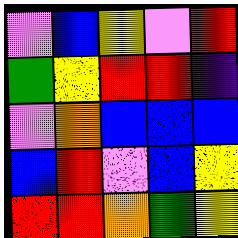[["violet", "blue", "yellow", "violet", "red"], ["green", "yellow", "red", "red", "indigo"], ["violet", "orange", "blue", "blue", "blue"], ["blue", "red", "violet", "blue", "yellow"], ["red", "red", "orange", "green", "yellow"]]